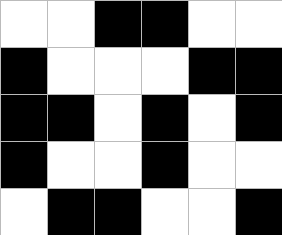[["white", "white", "black", "black", "white", "white"], ["black", "white", "white", "white", "black", "black"], ["black", "black", "white", "black", "white", "black"], ["black", "white", "white", "black", "white", "white"], ["white", "black", "black", "white", "white", "black"]]